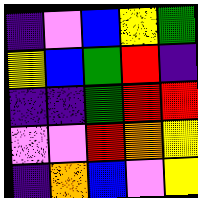[["indigo", "violet", "blue", "yellow", "green"], ["yellow", "blue", "green", "red", "indigo"], ["indigo", "indigo", "green", "red", "red"], ["violet", "violet", "red", "orange", "yellow"], ["indigo", "orange", "blue", "violet", "yellow"]]